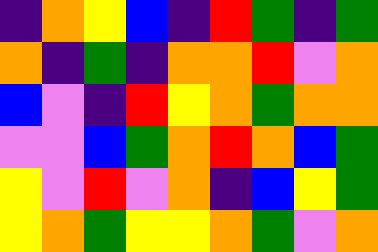[["indigo", "orange", "yellow", "blue", "indigo", "red", "green", "indigo", "green"], ["orange", "indigo", "green", "indigo", "orange", "orange", "red", "violet", "orange"], ["blue", "violet", "indigo", "red", "yellow", "orange", "green", "orange", "orange"], ["violet", "violet", "blue", "green", "orange", "red", "orange", "blue", "green"], ["yellow", "violet", "red", "violet", "orange", "indigo", "blue", "yellow", "green"], ["yellow", "orange", "green", "yellow", "yellow", "orange", "green", "violet", "orange"]]